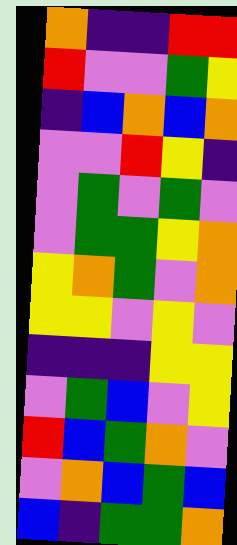[["orange", "indigo", "indigo", "red", "red"], ["red", "violet", "violet", "green", "yellow"], ["indigo", "blue", "orange", "blue", "orange"], ["violet", "violet", "red", "yellow", "indigo"], ["violet", "green", "violet", "green", "violet"], ["violet", "green", "green", "yellow", "orange"], ["yellow", "orange", "green", "violet", "orange"], ["yellow", "yellow", "violet", "yellow", "violet"], ["indigo", "indigo", "indigo", "yellow", "yellow"], ["violet", "green", "blue", "violet", "yellow"], ["red", "blue", "green", "orange", "violet"], ["violet", "orange", "blue", "green", "blue"], ["blue", "indigo", "green", "green", "orange"]]